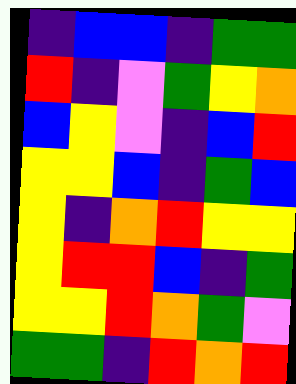[["indigo", "blue", "blue", "indigo", "green", "green"], ["red", "indigo", "violet", "green", "yellow", "orange"], ["blue", "yellow", "violet", "indigo", "blue", "red"], ["yellow", "yellow", "blue", "indigo", "green", "blue"], ["yellow", "indigo", "orange", "red", "yellow", "yellow"], ["yellow", "red", "red", "blue", "indigo", "green"], ["yellow", "yellow", "red", "orange", "green", "violet"], ["green", "green", "indigo", "red", "orange", "red"]]